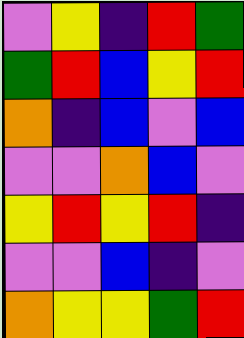[["violet", "yellow", "indigo", "red", "green"], ["green", "red", "blue", "yellow", "red"], ["orange", "indigo", "blue", "violet", "blue"], ["violet", "violet", "orange", "blue", "violet"], ["yellow", "red", "yellow", "red", "indigo"], ["violet", "violet", "blue", "indigo", "violet"], ["orange", "yellow", "yellow", "green", "red"]]